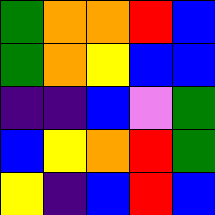[["green", "orange", "orange", "red", "blue"], ["green", "orange", "yellow", "blue", "blue"], ["indigo", "indigo", "blue", "violet", "green"], ["blue", "yellow", "orange", "red", "green"], ["yellow", "indigo", "blue", "red", "blue"]]